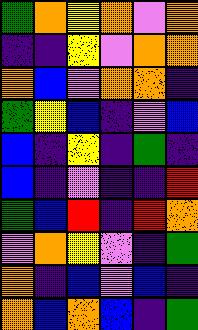[["green", "orange", "yellow", "orange", "violet", "orange"], ["indigo", "indigo", "yellow", "violet", "orange", "orange"], ["orange", "blue", "violet", "orange", "orange", "indigo"], ["green", "yellow", "blue", "indigo", "violet", "blue"], ["blue", "indigo", "yellow", "indigo", "green", "indigo"], ["blue", "indigo", "violet", "indigo", "indigo", "red"], ["green", "blue", "red", "indigo", "red", "orange"], ["violet", "orange", "yellow", "violet", "indigo", "green"], ["orange", "indigo", "blue", "violet", "blue", "indigo"], ["orange", "blue", "orange", "blue", "indigo", "green"]]